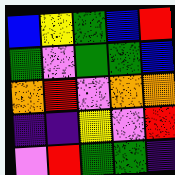[["blue", "yellow", "green", "blue", "red"], ["green", "violet", "green", "green", "blue"], ["orange", "red", "violet", "orange", "orange"], ["indigo", "indigo", "yellow", "violet", "red"], ["violet", "red", "green", "green", "indigo"]]